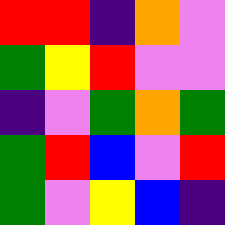[["red", "red", "indigo", "orange", "violet"], ["green", "yellow", "red", "violet", "violet"], ["indigo", "violet", "green", "orange", "green"], ["green", "red", "blue", "violet", "red"], ["green", "violet", "yellow", "blue", "indigo"]]